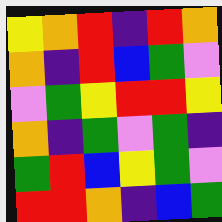[["yellow", "orange", "red", "indigo", "red", "orange"], ["orange", "indigo", "red", "blue", "green", "violet"], ["violet", "green", "yellow", "red", "red", "yellow"], ["orange", "indigo", "green", "violet", "green", "indigo"], ["green", "red", "blue", "yellow", "green", "violet"], ["red", "red", "orange", "indigo", "blue", "green"]]